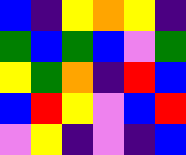[["blue", "indigo", "yellow", "orange", "yellow", "indigo"], ["green", "blue", "green", "blue", "violet", "green"], ["yellow", "green", "orange", "indigo", "red", "blue"], ["blue", "red", "yellow", "violet", "blue", "red"], ["violet", "yellow", "indigo", "violet", "indigo", "blue"]]